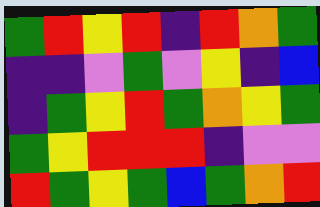[["green", "red", "yellow", "red", "indigo", "red", "orange", "green"], ["indigo", "indigo", "violet", "green", "violet", "yellow", "indigo", "blue"], ["indigo", "green", "yellow", "red", "green", "orange", "yellow", "green"], ["green", "yellow", "red", "red", "red", "indigo", "violet", "violet"], ["red", "green", "yellow", "green", "blue", "green", "orange", "red"]]